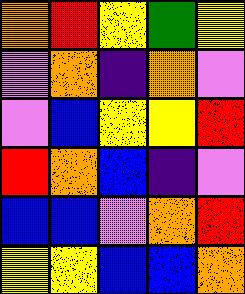[["orange", "red", "yellow", "green", "yellow"], ["violet", "orange", "indigo", "orange", "violet"], ["violet", "blue", "yellow", "yellow", "red"], ["red", "orange", "blue", "indigo", "violet"], ["blue", "blue", "violet", "orange", "red"], ["yellow", "yellow", "blue", "blue", "orange"]]